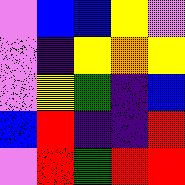[["violet", "blue", "blue", "yellow", "violet"], ["violet", "indigo", "yellow", "orange", "yellow"], ["violet", "yellow", "green", "indigo", "blue"], ["blue", "red", "indigo", "indigo", "red"], ["violet", "red", "green", "red", "red"]]